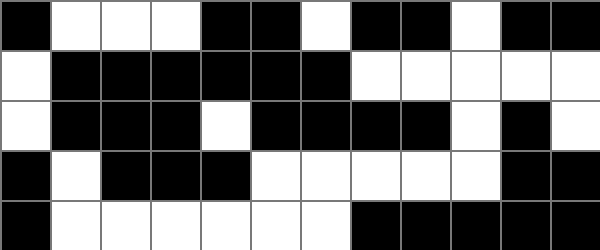[["black", "white", "white", "white", "black", "black", "white", "black", "black", "white", "black", "black"], ["white", "black", "black", "black", "black", "black", "black", "white", "white", "white", "white", "white"], ["white", "black", "black", "black", "white", "black", "black", "black", "black", "white", "black", "white"], ["black", "white", "black", "black", "black", "white", "white", "white", "white", "white", "black", "black"], ["black", "white", "white", "white", "white", "white", "white", "black", "black", "black", "black", "black"]]